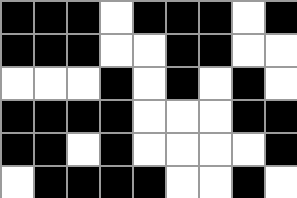[["black", "black", "black", "white", "black", "black", "black", "white", "black"], ["black", "black", "black", "white", "white", "black", "black", "white", "white"], ["white", "white", "white", "black", "white", "black", "white", "black", "white"], ["black", "black", "black", "black", "white", "white", "white", "black", "black"], ["black", "black", "white", "black", "white", "white", "white", "white", "black"], ["white", "black", "black", "black", "black", "white", "white", "black", "white"]]